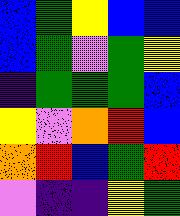[["blue", "green", "yellow", "blue", "blue"], ["blue", "green", "violet", "green", "yellow"], ["indigo", "green", "green", "green", "blue"], ["yellow", "violet", "orange", "red", "blue"], ["orange", "red", "blue", "green", "red"], ["violet", "indigo", "indigo", "yellow", "green"]]